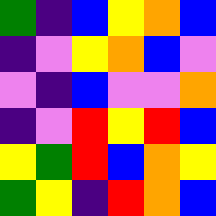[["green", "indigo", "blue", "yellow", "orange", "blue"], ["indigo", "violet", "yellow", "orange", "blue", "violet"], ["violet", "indigo", "blue", "violet", "violet", "orange"], ["indigo", "violet", "red", "yellow", "red", "blue"], ["yellow", "green", "red", "blue", "orange", "yellow"], ["green", "yellow", "indigo", "red", "orange", "blue"]]